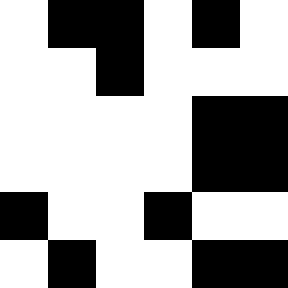[["white", "black", "black", "white", "black", "white"], ["white", "white", "black", "white", "white", "white"], ["white", "white", "white", "white", "black", "black"], ["white", "white", "white", "white", "black", "black"], ["black", "white", "white", "black", "white", "white"], ["white", "black", "white", "white", "black", "black"]]